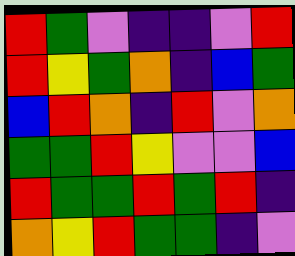[["red", "green", "violet", "indigo", "indigo", "violet", "red"], ["red", "yellow", "green", "orange", "indigo", "blue", "green"], ["blue", "red", "orange", "indigo", "red", "violet", "orange"], ["green", "green", "red", "yellow", "violet", "violet", "blue"], ["red", "green", "green", "red", "green", "red", "indigo"], ["orange", "yellow", "red", "green", "green", "indigo", "violet"]]